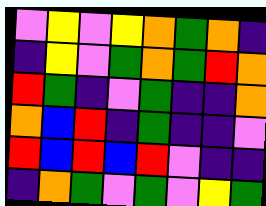[["violet", "yellow", "violet", "yellow", "orange", "green", "orange", "indigo"], ["indigo", "yellow", "violet", "green", "orange", "green", "red", "orange"], ["red", "green", "indigo", "violet", "green", "indigo", "indigo", "orange"], ["orange", "blue", "red", "indigo", "green", "indigo", "indigo", "violet"], ["red", "blue", "red", "blue", "red", "violet", "indigo", "indigo"], ["indigo", "orange", "green", "violet", "green", "violet", "yellow", "green"]]